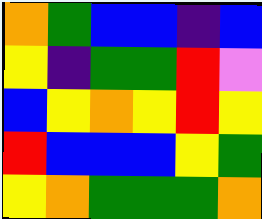[["orange", "green", "blue", "blue", "indigo", "blue"], ["yellow", "indigo", "green", "green", "red", "violet"], ["blue", "yellow", "orange", "yellow", "red", "yellow"], ["red", "blue", "blue", "blue", "yellow", "green"], ["yellow", "orange", "green", "green", "green", "orange"]]